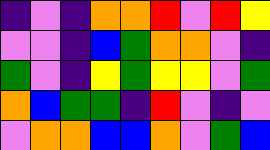[["indigo", "violet", "indigo", "orange", "orange", "red", "violet", "red", "yellow"], ["violet", "violet", "indigo", "blue", "green", "orange", "orange", "violet", "indigo"], ["green", "violet", "indigo", "yellow", "green", "yellow", "yellow", "violet", "green"], ["orange", "blue", "green", "green", "indigo", "red", "violet", "indigo", "violet"], ["violet", "orange", "orange", "blue", "blue", "orange", "violet", "green", "blue"]]